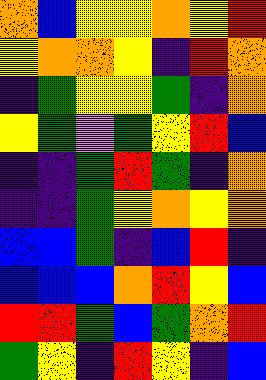[["orange", "blue", "yellow", "yellow", "orange", "yellow", "red"], ["yellow", "orange", "orange", "yellow", "indigo", "red", "orange"], ["indigo", "green", "yellow", "yellow", "green", "indigo", "orange"], ["yellow", "green", "violet", "green", "yellow", "red", "blue"], ["indigo", "indigo", "green", "red", "green", "indigo", "orange"], ["indigo", "indigo", "green", "yellow", "orange", "yellow", "orange"], ["blue", "blue", "green", "indigo", "blue", "red", "indigo"], ["blue", "blue", "blue", "orange", "red", "yellow", "blue"], ["red", "red", "green", "blue", "green", "orange", "red"], ["green", "yellow", "indigo", "red", "yellow", "indigo", "blue"]]